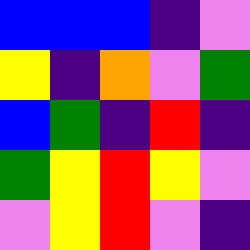[["blue", "blue", "blue", "indigo", "violet"], ["yellow", "indigo", "orange", "violet", "green"], ["blue", "green", "indigo", "red", "indigo"], ["green", "yellow", "red", "yellow", "violet"], ["violet", "yellow", "red", "violet", "indigo"]]